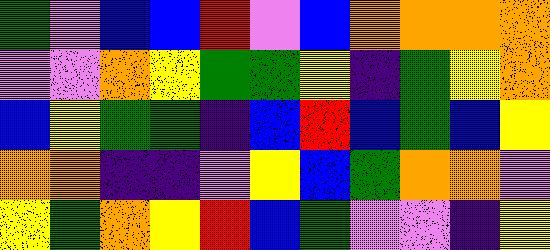[["green", "violet", "blue", "blue", "red", "violet", "blue", "orange", "orange", "orange", "orange"], ["violet", "violet", "orange", "yellow", "green", "green", "yellow", "indigo", "green", "yellow", "orange"], ["blue", "yellow", "green", "green", "indigo", "blue", "red", "blue", "green", "blue", "yellow"], ["orange", "orange", "indigo", "indigo", "violet", "yellow", "blue", "green", "orange", "orange", "violet"], ["yellow", "green", "orange", "yellow", "red", "blue", "green", "violet", "violet", "indigo", "yellow"]]